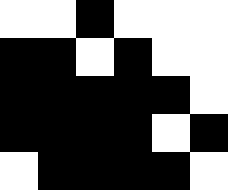[["white", "white", "black", "white", "white", "white"], ["black", "black", "white", "black", "white", "white"], ["black", "black", "black", "black", "black", "white"], ["black", "black", "black", "black", "white", "black"], ["white", "black", "black", "black", "black", "white"]]